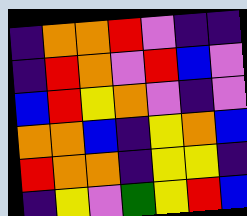[["indigo", "orange", "orange", "red", "violet", "indigo", "indigo"], ["indigo", "red", "orange", "violet", "red", "blue", "violet"], ["blue", "red", "yellow", "orange", "violet", "indigo", "violet"], ["orange", "orange", "blue", "indigo", "yellow", "orange", "blue"], ["red", "orange", "orange", "indigo", "yellow", "yellow", "indigo"], ["indigo", "yellow", "violet", "green", "yellow", "red", "blue"]]